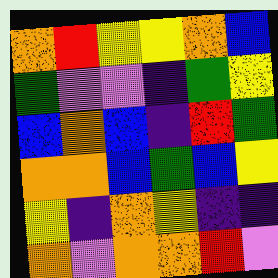[["orange", "red", "yellow", "yellow", "orange", "blue"], ["green", "violet", "violet", "indigo", "green", "yellow"], ["blue", "orange", "blue", "indigo", "red", "green"], ["orange", "orange", "blue", "green", "blue", "yellow"], ["yellow", "indigo", "orange", "yellow", "indigo", "indigo"], ["orange", "violet", "orange", "orange", "red", "violet"]]